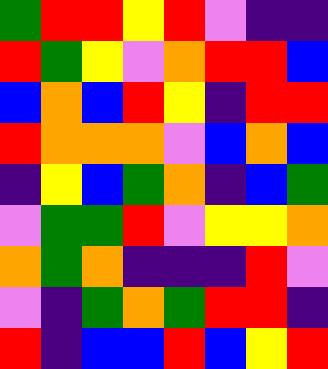[["green", "red", "red", "yellow", "red", "violet", "indigo", "indigo"], ["red", "green", "yellow", "violet", "orange", "red", "red", "blue"], ["blue", "orange", "blue", "red", "yellow", "indigo", "red", "red"], ["red", "orange", "orange", "orange", "violet", "blue", "orange", "blue"], ["indigo", "yellow", "blue", "green", "orange", "indigo", "blue", "green"], ["violet", "green", "green", "red", "violet", "yellow", "yellow", "orange"], ["orange", "green", "orange", "indigo", "indigo", "indigo", "red", "violet"], ["violet", "indigo", "green", "orange", "green", "red", "red", "indigo"], ["red", "indigo", "blue", "blue", "red", "blue", "yellow", "red"]]